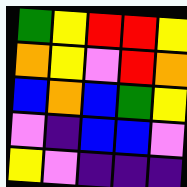[["green", "yellow", "red", "red", "yellow"], ["orange", "yellow", "violet", "red", "orange"], ["blue", "orange", "blue", "green", "yellow"], ["violet", "indigo", "blue", "blue", "violet"], ["yellow", "violet", "indigo", "indigo", "indigo"]]